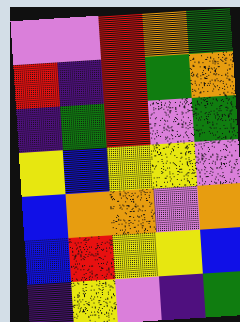[["violet", "violet", "red", "orange", "green"], ["red", "indigo", "red", "green", "orange"], ["indigo", "green", "red", "violet", "green"], ["yellow", "blue", "yellow", "yellow", "violet"], ["blue", "orange", "orange", "violet", "orange"], ["blue", "red", "yellow", "yellow", "blue"], ["indigo", "yellow", "violet", "indigo", "green"]]